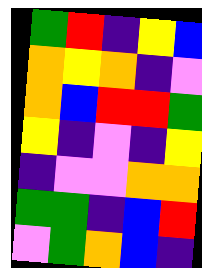[["green", "red", "indigo", "yellow", "blue"], ["orange", "yellow", "orange", "indigo", "violet"], ["orange", "blue", "red", "red", "green"], ["yellow", "indigo", "violet", "indigo", "yellow"], ["indigo", "violet", "violet", "orange", "orange"], ["green", "green", "indigo", "blue", "red"], ["violet", "green", "orange", "blue", "indigo"]]